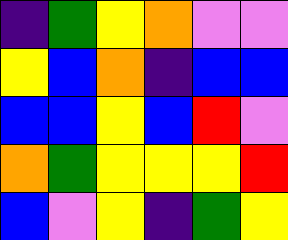[["indigo", "green", "yellow", "orange", "violet", "violet"], ["yellow", "blue", "orange", "indigo", "blue", "blue"], ["blue", "blue", "yellow", "blue", "red", "violet"], ["orange", "green", "yellow", "yellow", "yellow", "red"], ["blue", "violet", "yellow", "indigo", "green", "yellow"]]